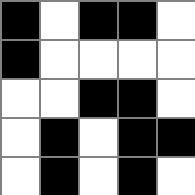[["black", "white", "black", "black", "white"], ["black", "white", "white", "white", "white"], ["white", "white", "black", "black", "white"], ["white", "black", "white", "black", "black"], ["white", "black", "white", "black", "white"]]